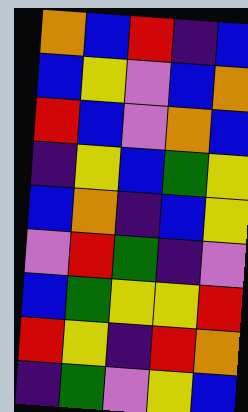[["orange", "blue", "red", "indigo", "blue"], ["blue", "yellow", "violet", "blue", "orange"], ["red", "blue", "violet", "orange", "blue"], ["indigo", "yellow", "blue", "green", "yellow"], ["blue", "orange", "indigo", "blue", "yellow"], ["violet", "red", "green", "indigo", "violet"], ["blue", "green", "yellow", "yellow", "red"], ["red", "yellow", "indigo", "red", "orange"], ["indigo", "green", "violet", "yellow", "blue"]]